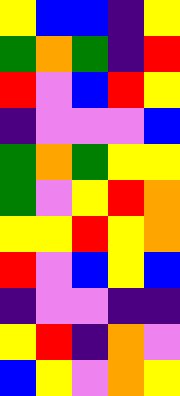[["yellow", "blue", "blue", "indigo", "yellow"], ["green", "orange", "green", "indigo", "red"], ["red", "violet", "blue", "red", "yellow"], ["indigo", "violet", "violet", "violet", "blue"], ["green", "orange", "green", "yellow", "yellow"], ["green", "violet", "yellow", "red", "orange"], ["yellow", "yellow", "red", "yellow", "orange"], ["red", "violet", "blue", "yellow", "blue"], ["indigo", "violet", "violet", "indigo", "indigo"], ["yellow", "red", "indigo", "orange", "violet"], ["blue", "yellow", "violet", "orange", "yellow"]]